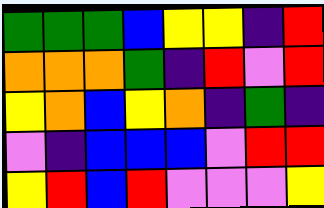[["green", "green", "green", "blue", "yellow", "yellow", "indigo", "red"], ["orange", "orange", "orange", "green", "indigo", "red", "violet", "red"], ["yellow", "orange", "blue", "yellow", "orange", "indigo", "green", "indigo"], ["violet", "indigo", "blue", "blue", "blue", "violet", "red", "red"], ["yellow", "red", "blue", "red", "violet", "violet", "violet", "yellow"]]